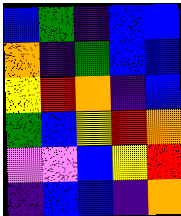[["blue", "green", "indigo", "blue", "blue"], ["orange", "indigo", "green", "blue", "blue"], ["yellow", "red", "orange", "indigo", "blue"], ["green", "blue", "yellow", "red", "orange"], ["violet", "violet", "blue", "yellow", "red"], ["indigo", "blue", "blue", "indigo", "orange"]]